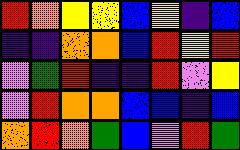[["red", "orange", "yellow", "yellow", "blue", "yellow", "indigo", "blue"], ["indigo", "indigo", "orange", "orange", "blue", "red", "yellow", "red"], ["violet", "green", "red", "indigo", "indigo", "red", "violet", "yellow"], ["violet", "red", "orange", "orange", "blue", "blue", "indigo", "blue"], ["orange", "red", "orange", "green", "blue", "violet", "red", "green"]]